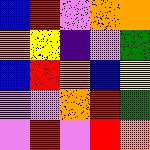[["blue", "red", "violet", "orange", "orange"], ["orange", "yellow", "indigo", "violet", "green"], ["blue", "red", "orange", "blue", "yellow"], ["violet", "violet", "orange", "red", "green"], ["violet", "red", "violet", "red", "orange"]]